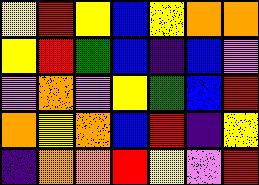[["yellow", "red", "yellow", "blue", "yellow", "orange", "orange"], ["yellow", "red", "green", "blue", "indigo", "blue", "violet"], ["violet", "orange", "violet", "yellow", "green", "blue", "red"], ["orange", "yellow", "orange", "blue", "red", "indigo", "yellow"], ["indigo", "orange", "orange", "red", "yellow", "violet", "red"]]